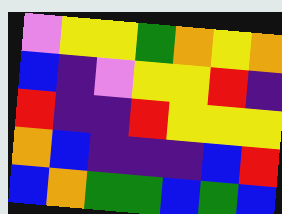[["violet", "yellow", "yellow", "green", "orange", "yellow", "orange"], ["blue", "indigo", "violet", "yellow", "yellow", "red", "indigo"], ["red", "indigo", "indigo", "red", "yellow", "yellow", "yellow"], ["orange", "blue", "indigo", "indigo", "indigo", "blue", "red"], ["blue", "orange", "green", "green", "blue", "green", "blue"]]